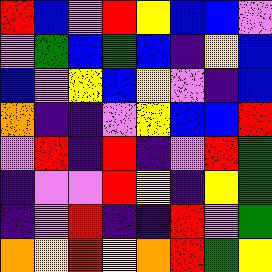[["red", "blue", "violet", "red", "yellow", "blue", "blue", "violet"], ["violet", "green", "blue", "green", "blue", "indigo", "yellow", "blue"], ["blue", "violet", "yellow", "blue", "yellow", "violet", "indigo", "blue"], ["orange", "indigo", "indigo", "violet", "yellow", "blue", "blue", "red"], ["violet", "red", "indigo", "red", "indigo", "violet", "red", "green"], ["indigo", "violet", "violet", "red", "yellow", "indigo", "yellow", "green"], ["indigo", "violet", "red", "indigo", "indigo", "red", "violet", "green"], ["orange", "yellow", "red", "yellow", "orange", "red", "green", "yellow"]]